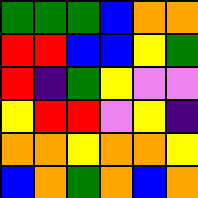[["green", "green", "green", "blue", "orange", "orange"], ["red", "red", "blue", "blue", "yellow", "green"], ["red", "indigo", "green", "yellow", "violet", "violet"], ["yellow", "red", "red", "violet", "yellow", "indigo"], ["orange", "orange", "yellow", "orange", "orange", "yellow"], ["blue", "orange", "green", "orange", "blue", "orange"]]